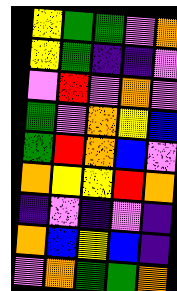[["yellow", "green", "green", "violet", "orange"], ["yellow", "green", "indigo", "indigo", "violet"], ["violet", "red", "violet", "orange", "violet"], ["green", "violet", "orange", "yellow", "blue"], ["green", "red", "orange", "blue", "violet"], ["orange", "yellow", "yellow", "red", "orange"], ["indigo", "violet", "indigo", "violet", "indigo"], ["orange", "blue", "yellow", "blue", "indigo"], ["violet", "orange", "green", "green", "orange"]]